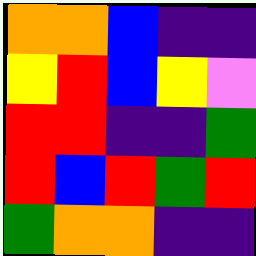[["orange", "orange", "blue", "indigo", "indigo"], ["yellow", "red", "blue", "yellow", "violet"], ["red", "red", "indigo", "indigo", "green"], ["red", "blue", "red", "green", "red"], ["green", "orange", "orange", "indigo", "indigo"]]